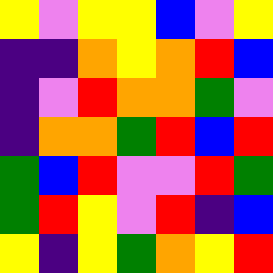[["yellow", "violet", "yellow", "yellow", "blue", "violet", "yellow"], ["indigo", "indigo", "orange", "yellow", "orange", "red", "blue"], ["indigo", "violet", "red", "orange", "orange", "green", "violet"], ["indigo", "orange", "orange", "green", "red", "blue", "red"], ["green", "blue", "red", "violet", "violet", "red", "green"], ["green", "red", "yellow", "violet", "red", "indigo", "blue"], ["yellow", "indigo", "yellow", "green", "orange", "yellow", "red"]]